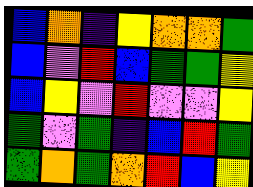[["blue", "orange", "indigo", "yellow", "orange", "orange", "green"], ["blue", "violet", "red", "blue", "green", "green", "yellow"], ["blue", "yellow", "violet", "red", "violet", "violet", "yellow"], ["green", "violet", "green", "indigo", "blue", "red", "green"], ["green", "orange", "green", "orange", "red", "blue", "yellow"]]